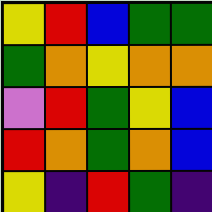[["yellow", "red", "blue", "green", "green"], ["green", "orange", "yellow", "orange", "orange"], ["violet", "red", "green", "yellow", "blue"], ["red", "orange", "green", "orange", "blue"], ["yellow", "indigo", "red", "green", "indigo"]]